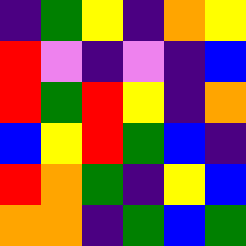[["indigo", "green", "yellow", "indigo", "orange", "yellow"], ["red", "violet", "indigo", "violet", "indigo", "blue"], ["red", "green", "red", "yellow", "indigo", "orange"], ["blue", "yellow", "red", "green", "blue", "indigo"], ["red", "orange", "green", "indigo", "yellow", "blue"], ["orange", "orange", "indigo", "green", "blue", "green"]]